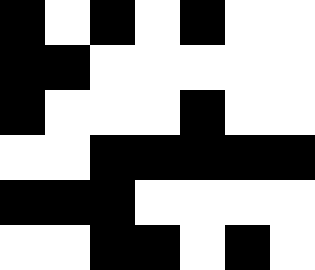[["black", "white", "black", "white", "black", "white", "white"], ["black", "black", "white", "white", "white", "white", "white"], ["black", "white", "white", "white", "black", "white", "white"], ["white", "white", "black", "black", "black", "black", "black"], ["black", "black", "black", "white", "white", "white", "white"], ["white", "white", "black", "black", "white", "black", "white"]]